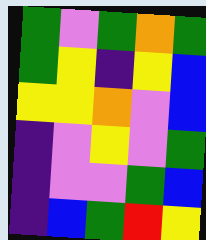[["green", "violet", "green", "orange", "green"], ["green", "yellow", "indigo", "yellow", "blue"], ["yellow", "yellow", "orange", "violet", "blue"], ["indigo", "violet", "yellow", "violet", "green"], ["indigo", "violet", "violet", "green", "blue"], ["indigo", "blue", "green", "red", "yellow"]]